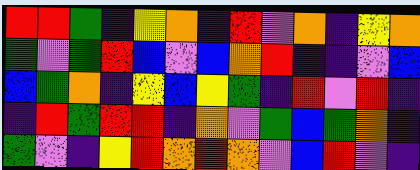[["red", "red", "green", "indigo", "yellow", "orange", "indigo", "red", "violet", "orange", "indigo", "yellow", "orange"], ["green", "violet", "green", "red", "blue", "violet", "blue", "orange", "red", "indigo", "indigo", "violet", "blue"], ["blue", "green", "orange", "indigo", "yellow", "blue", "yellow", "green", "indigo", "red", "violet", "red", "indigo"], ["indigo", "red", "green", "red", "red", "indigo", "orange", "violet", "green", "blue", "green", "orange", "indigo"], ["green", "violet", "indigo", "yellow", "red", "orange", "red", "orange", "violet", "blue", "red", "violet", "indigo"]]